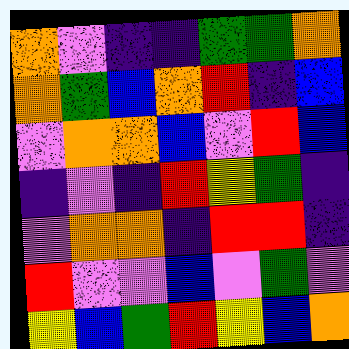[["orange", "violet", "indigo", "indigo", "green", "green", "orange"], ["orange", "green", "blue", "orange", "red", "indigo", "blue"], ["violet", "orange", "orange", "blue", "violet", "red", "blue"], ["indigo", "violet", "indigo", "red", "yellow", "green", "indigo"], ["violet", "orange", "orange", "indigo", "red", "red", "indigo"], ["red", "violet", "violet", "blue", "violet", "green", "violet"], ["yellow", "blue", "green", "red", "yellow", "blue", "orange"]]